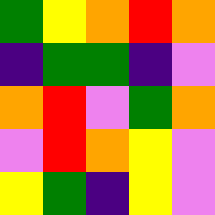[["green", "yellow", "orange", "red", "orange"], ["indigo", "green", "green", "indigo", "violet"], ["orange", "red", "violet", "green", "orange"], ["violet", "red", "orange", "yellow", "violet"], ["yellow", "green", "indigo", "yellow", "violet"]]